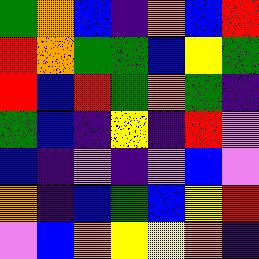[["green", "orange", "blue", "indigo", "orange", "blue", "red"], ["red", "orange", "green", "green", "blue", "yellow", "green"], ["red", "blue", "red", "green", "orange", "green", "indigo"], ["green", "blue", "indigo", "yellow", "indigo", "red", "violet"], ["blue", "indigo", "violet", "indigo", "violet", "blue", "violet"], ["orange", "indigo", "blue", "green", "blue", "yellow", "red"], ["violet", "blue", "orange", "yellow", "yellow", "orange", "indigo"]]